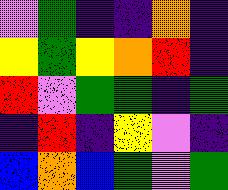[["violet", "green", "indigo", "indigo", "orange", "indigo"], ["yellow", "green", "yellow", "orange", "red", "indigo"], ["red", "violet", "green", "green", "indigo", "green"], ["indigo", "red", "indigo", "yellow", "violet", "indigo"], ["blue", "orange", "blue", "green", "violet", "green"]]